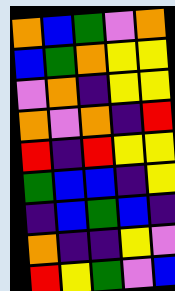[["orange", "blue", "green", "violet", "orange"], ["blue", "green", "orange", "yellow", "yellow"], ["violet", "orange", "indigo", "yellow", "yellow"], ["orange", "violet", "orange", "indigo", "red"], ["red", "indigo", "red", "yellow", "yellow"], ["green", "blue", "blue", "indigo", "yellow"], ["indigo", "blue", "green", "blue", "indigo"], ["orange", "indigo", "indigo", "yellow", "violet"], ["red", "yellow", "green", "violet", "blue"]]